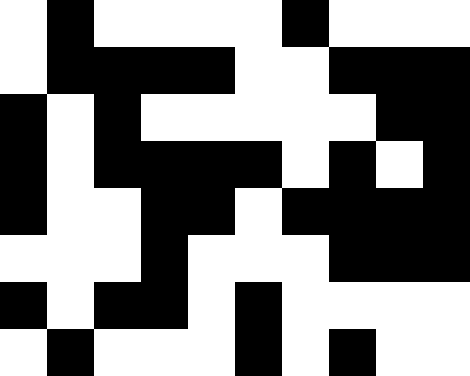[["white", "black", "white", "white", "white", "white", "black", "white", "white", "white"], ["white", "black", "black", "black", "black", "white", "white", "black", "black", "black"], ["black", "white", "black", "white", "white", "white", "white", "white", "black", "black"], ["black", "white", "black", "black", "black", "black", "white", "black", "white", "black"], ["black", "white", "white", "black", "black", "white", "black", "black", "black", "black"], ["white", "white", "white", "black", "white", "white", "white", "black", "black", "black"], ["black", "white", "black", "black", "white", "black", "white", "white", "white", "white"], ["white", "black", "white", "white", "white", "black", "white", "black", "white", "white"]]